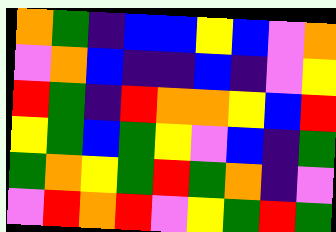[["orange", "green", "indigo", "blue", "blue", "yellow", "blue", "violet", "orange"], ["violet", "orange", "blue", "indigo", "indigo", "blue", "indigo", "violet", "yellow"], ["red", "green", "indigo", "red", "orange", "orange", "yellow", "blue", "red"], ["yellow", "green", "blue", "green", "yellow", "violet", "blue", "indigo", "green"], ["green", "orange", "yellow", "green", "red", "green", "orange", "indigo", "violet"], ["violet", "red", "orange", "red", "violet", "yellow", "green", "red", "green"]]